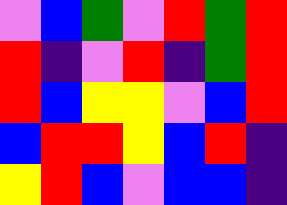[["violet", "blue", "green", "violet", "red", "green", "red"], ["red", "indigo", "violet", "red", "indigo", "green", "red"], ["red", "blue", "yellow", "yellow", "violet", "blue", "red"], ["blue", "red", "red", "yellow", "blue", "red", "indigo"], ["yellow", "red", "blue", "violet", "blue", "blue", "indigo"]]